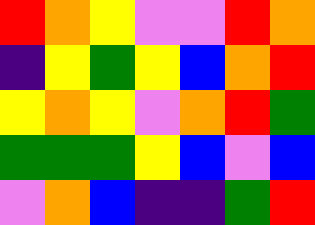[["red", "orange", "yellow", "violet", "violet", "red", "orange"], ["indigo", "yellow", "green", "yellow", "blue", "orange", "red"], ["yellow", "orange", "yellow", "violet", "orange", "red", "green"], ["green", "green", "green", "yellow", "blue", "violet", "blue"], ["violet", "orange", "blue", "indigo", "indigo", "green", "red"]]